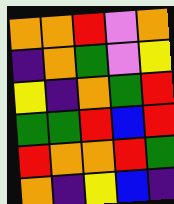[["orange", "orange", "red", "violet", "orange"], ["indigo", "orange", "green", "violet", "yellow"], ["yellow", "indigo", "orange", "green", "red"], ["green", "green", "red", "blue", "red"], ["red", "orange", "orange", "red", "green"], ["orange", "indigo", "yellow", "blue", "indigo"]]